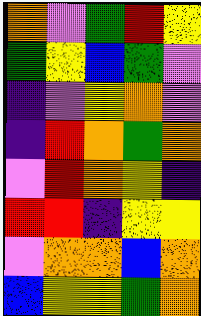[["orange", "violet", "green", "red", "yellow"], ["green", "yellow", "blue", "green", "violet"], ["indigo", "violet", "yellow", "orange", "violet"], ["indigo", "red", "orange", "green", "orange"], ["violet", "red", "orange", "yellow", "indigo"], ["red", "red", "indigo", "yellow", "yellow"], ["violet", "orange", "orange", "blue", "orange"], ["blue", "yellow", "yellow", "green", "orange"]]